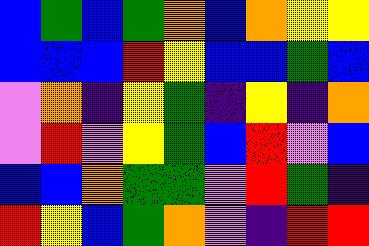[["blue", "green", "blue", "green", "orange", "blue", "orange", "yellow", "yellow"], ["blue", "blue", "blue", "red", "yellow", "blue", "blue", "green", "blue"], ["violet", "orange", "indigo", "yellow", "green", "indigo", "yellow", "indigo", "orange"], ["violet", "red", "violet", "yellow", "green", "blue", "red", "violet", "blue"], ["blue", "blue", "orange", "green", "green", "violet", "red", "green", "indigo"], ["red", "yellow", "blue", "green", "orange", "violet", "indigo", "red", "red"]]